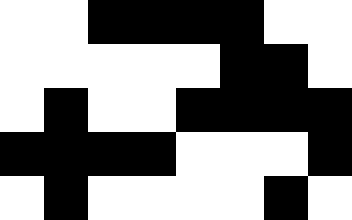[["white", "white", "black", "black", "black", "black", "white", "white"], ["white", "white", "white", "white", "white", "black", "black", "white"], ["white", "black", "white", "white", "black", "black", "black", "black"], ["black", "black", "black", "black", "white", "white", "white", "black"], ["white", "black", "white", "white", "white", "white", "black", "white"]]